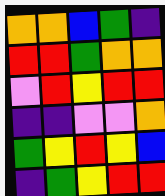[["orange", "orange", "blue", "green", "indigo"], ["red", "red", "green", "orange", "orange"], ["violet", "red", "yellow", "red", "red"], ["indigo", "indigo", "violet", "violet", "orange"], ["green", "yellow", "red", "yellow", "blue"], ["indigo", "green", "yellow", "red", "red"]]